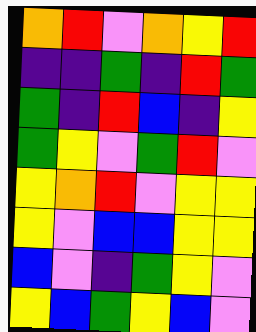[["orange", "red", "violet", "orange", "yellow", "red"], ["indigo", "indigo", "green", "indigo", "red", "green"], ["green", "indigo", "red", "blue", "indigo", "yellow"], ["green", "yellow", "violet", "green", "red", "violet"], ["yellow", "orange", "red", "violet", "yellow", "yellow"], ["yellow", "violet", "blue", "blue", "yellow", "yellow"], ["blue", "violet", "indigo", "green", "yellow", "violet"], ["yellow", "blue", "green", "yellow", "blue", "violet"]]